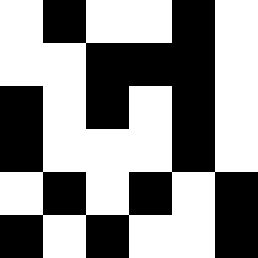[["white", "black", "white", "white", "black", "white"], ["white", "white", "black", "black", "black", "white"], ["black", "white", "black", "white", "black", "white"], ["black", "white", "white", "white", "black", "white"], ["white", "black", "white", "black", "white", "black"], ["black", "white", "black", "white", "white", "black"]]